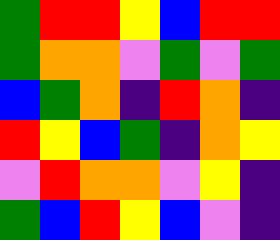[["green", "red", "red", "yellow", "blue", "red", "red"], ["green", "orange", "orange", "violet", "green", "violet", "green"], ["blue", "green", "orange", "indigo", "red", "orange", "indigo"], ["red", "yellow", "blue", "green", "indigo", "orange", "yellow"], ["violet", "red", "orange", "orange", "violet", "yellow", "indigo"], ["green", "blue", "red", "yellow", "blue", "violet", "indigo"]]